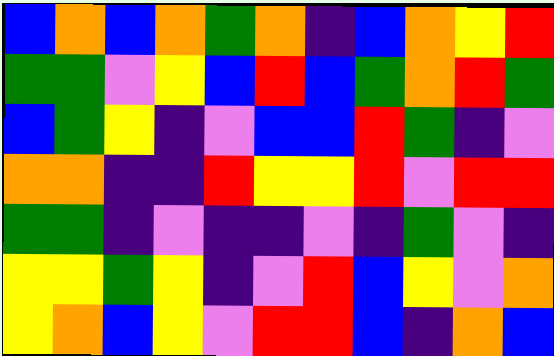[["blue", "orange", "blue", "orange", "green", "orange", "indigo", "blue", "orange", "yellow", "red"], ["green", "green", "violet", "yellow", "blue", "red", "blue", "green", "orange", "red", "green"], ["blue", "green", "yellow", "indigo", "violet", "blue", "blue", "red", "green", "indigo", "violet"], ["orange", "orange", "indigo", "indigo", "red", "yellow", "yellow", "red", "violet", "red", "red"], ["green", "green", "indigo", "violet", "indigo", "indigo", "violet", "indigo", "green", "violet", "indigo"], ["yellow", "yellow", "green", "yellow", "indigo", "violet", "red", "blue", "yellow", "violet", "orange"], ["yellow", "orange", "blue", "yellow", "violet", "red", "red", "blue", "indigo", "orange", "blue"]]